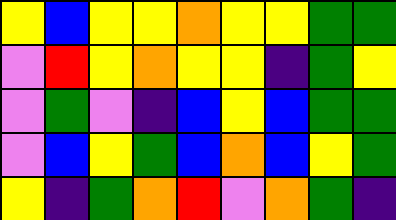[["yellow", "blue", "yellow", "yellow", "orange", "yellow", "yellow", "green", "green"], ["violet", "red", "yellow", "orange", "yellow", "yellow", "indigo", "green", "yellow"], ["violet", "green", "violet", "indigo", "blue", "yellow", "blue", "green", "green"], ["violet", "blue", "yellow", "green", "blue", "orange", "blue", "yellow", "green"], ["yellow", "indigo", "green", "orange", "red", "violet", "orange", "green", "indigo"]]